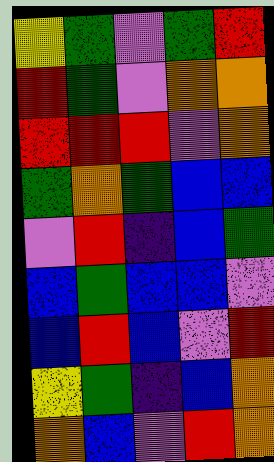[["yellow", "green", "violet", "green", "red"], ["red", "green", "violet", "orange", "orange"], ["red", "red", "red", "violet", "orange"], ["green", "orange", "green", "blue", "blue"], ["violet", "red", "indigo", "blue", "green"], ["blue", "green", "blue", "blue", "violet"], ["blue", "red", "blue", "violet", "red"], ["yellow", "green", "indigo", "blue", "orange"], ["orange", "blue", "violet", "red", "orange"]]